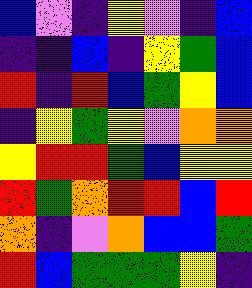[["blue", "violet", "indigo", "yellow", "violet", "indigo", "blue"], ["indigo", "indigo", "blue", "indigo", "yellow", "green", "blue"], ["red", "indigo", "red", "blue", "green", "yellow", "blue"], ["indigo", "yellow", "green", "yellow", "violet", "orange", "orange"], ["yellow", "red", "red", "green", "blue", "yellow", "yellow"], ["red", "green", "orange", "red", "red", "blue", "red"], ["orange", "indigo", "violet", "orange", "blue", "blue", "green"], ["red", "blue", "green", "green", "green", "yellow", "indigo"]]